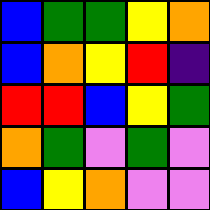[["blue", "green", "green", "yellow", "orange"], ["blue", "orange", "yellow", "red", "indigo"], ["red", "red", "blue", "yellow", "green"], ["orange", "green", "violet", "green", "violet"], ["blue", "yellow", "orange", "violet", "violet"]]